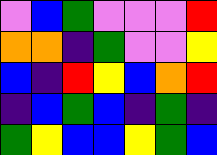[["violet", "blue", "green", "violet", "violet", "violet", "red"], ["orange", "orange", "indigo", "green", "violet", "violet", "yellow"], ["blue", "indigo", "red", "yellow", "blue", "orange", "red"], ["indigo", "blue", "green", "blue", "indigo", "green", "indigo"], ["green", "yellow", "blue", "blue", "yellow", "green", "blue"]]